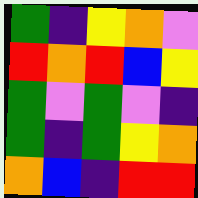[["green", "indigo", "yellow", "orange", "violet"], ["red", "orange", "red", "blue", "yellow"], ["green", "violet", "green", "violet", "indigo"], ["green", "indigo", "green", "yellow", "orange"], ["orange", "blue", "indigo", "red", "red"]]